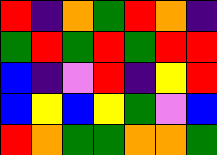[["red", "indigo", "orange", "green", "red", "orange", "indigo"], ["green", "red", "green", "red", "green", "red", "red"], ["blue", "indigo", "violet", "red", "indigo", "yellow", "red"], ["blue", "yellow", "blue", "yellow", "green", "violet", "blue"], ["red", "orange", "green", "green", "orange", "orange", "green"]]